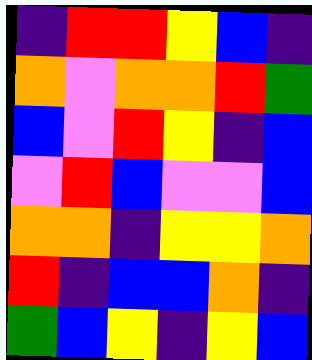[["indigo", "red", "red", "yellow", "blue", "indigo"], ["orange", "violet", "orange", "orange", "red", "green"], ["blue", "violet", "red", "yellow", "indigo", "blue"], ["violet", "red", "blue", "violet", "violet", "blue"], ["orange", "orange", "indigo", "yellow", "yellow", "orange"], ["red", "indigo", "blue", "blue", "orange", "indigo"], ["green", "blue", "yellow", "indigo", "yellow", "blue"]]